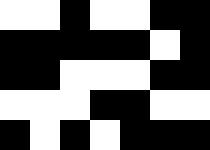[["white", "white", "black", "white", "white", "black", "black"], ["black", "black", "black", "black", "black", "white", "black"], ["black", "black", "white", "white", "white", "black", "black"], ["white", "white", "white", "black", "black", "white", "white"], ["black", "white", "black", "white", "black", "black", "black"]]